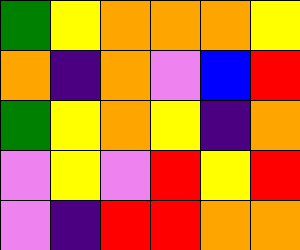[["green", "yellow", "orange", "orange", "orange", "yellow"], ["orange", "indigo", "orange", "violet", "blue", "red"], ["green", "yellow", "orange", "yellow", "indigo", "orange"], ["violet", "yellow", "violet", "red", "yellow", "red"], ["violet", "indigo", "red", "red", "orange", "orange"]]